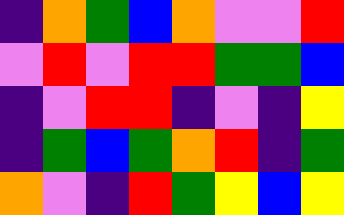[["indigo", "orange", "green", "blue", "orange", "violet", "violet", "red"], ["violet", "red", "violet", "red", "red", "green", "green", "blue"], ["indigo", "violet", "red", "red", "indigo", "violet", "indigo", "yellow"], ["indigo", "green", "blue", "green", "orange", "red", "indigo", "green"], ["orange", "violet", "indigo", "red", "green", "yellow", "blue", "yellow"]]